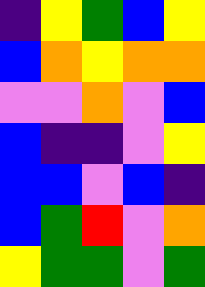[["indigo", "yellow", "green", "blue", "yellow"], ["blue", "orange", "yellow", "orange", "orange"], ["violet", "violet", "orange", "violet", "blue"], ["blue", "indigo", "indigo", "violet", "yellow"], ["blue", "blue", "violet", "blue", "indigo"], ["blue", "green", "red", "violet", "orange"], ["yellow", "green", "green", "violet", "green"]]